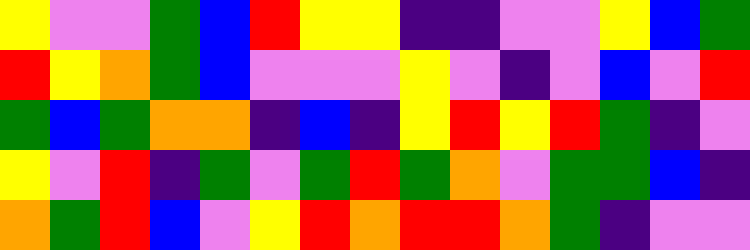[["yellow", "violet", "violet", "green", "blue", "red", "yellow", "yellow", "indigo", "indigo", "violet", "violet", "yellow", "blue", "green"], ["red", "yellow", "orange", "green", "blue", "violet", "violet", "violet", "yellow", "violet", "indigo", "violet", "blue", "violet", "red"], ["green", "blue", "green", "orange", "orange", "indigo", "blue", "indigo", "yellow", "red", "yellow", "red", "green", "indigo", "violet"], ["yellow", "violet", "red", "indigo", "green", "violet", "green", "red", "green", "orange", "violet", "green", "green", "blue", "indigo"], ["orange", "green", "red", "blue", "violet", "yellow", "red", "orange", "red", "red", "orange", "green", "indigo", "violet", "violet"]]